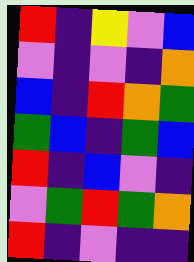[["red", "indigo", "yellow", "violet", "blue"], ["violet", "indigo", "violet", "indigo", "orange"], ["blue", "indigo", "red", "orange", "green"], ["green", "blue", "indigo", "green", "blue"], ["red", "indigo", "blue", "violet", "indigo"], ["violet", "green", "red", "green", "orange"], ["red", "indigo", "violet", "indigo", "indigo"]]